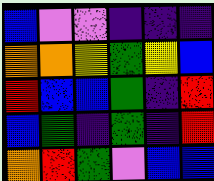[["blue", "violet", "violet", "indigo", "indigo", "indigo"], ["orange", "orange", "yellow", "green", "yellow", "blue"], ["red", "blue", "blue", "green", "indigo", "red"], ["blue", "green", "indigo", "green", "indigo", "red"], ["orange", "red", "green", "violet", "blue", "blue"]]